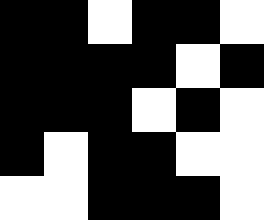[["black", "black", "white", "black", "black", "white"], ["black", "black", "black", "black", "white", "black"], ["black", "black", "black", "white", "black", "white"], ["black", "white", "black", "black", "white", "white"], ["white", "white", "black", "black", "black", "white"]]